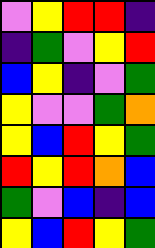[["violet", "yellow", "red", "red", "indigo"], ["indigo", "green", "violet", "yellow", "red"], ["blue", "yellow", "indigo", "violet", "green"], ["yellow", "violet", "violet", "green", "orange"], ["yellow", "blue", "red", "yellow", "green"], ["red", "yellow", "red", "orange", "blue"], ["green", "violet", "blue", "indigo", "blue"], ["yellow", "blue", "red", "yellow", "green"]]